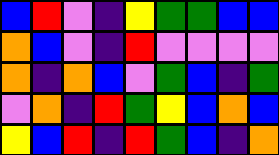[["blue", "red", "violet", "indigo", "yellow", "green", "green", "blue", "blue"], ["orange", "blue", "violet", "indigo", "red", "violet", "violet", "violet", "violet"], ["orange", "indigo", "orange", "blue", "violet", "green", "blue", "indigo", "green"], ["violet", "orange", "indigo", "red", "green", "yellow", "blue", "orange", "blue"], ["yellow", "blue", "red", "indigo", "red", "green", "blue", "indigo", "orange"]]